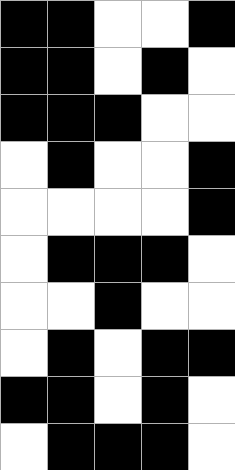[["black", "black", "white", "white", "black"], ["black", "black", "white", "black", "white"], ["black", "black", "black", "white", "white"], ["white", "black", "white", "white", "black"], ["white", "white", "white", "white", "black"], ["white", "black", "black", "black", "white"], ["white", "white", "black", "white", "white"], ["white", "black", "white", "black", "black"], ["black", "black", "white", "black", "white"], ["white", "black", "black", "black", "white"]]